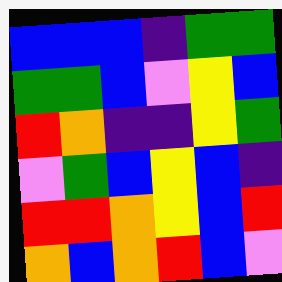[["blue", "blue", "blue", "indigo", "green", "green"], ["green", "green", "blue", "violet", "yellow", "blue"], ["red", "orange", "indigo", "indigo", "yellow", "green"], ["violet", "green", "blue", "yellow", "blue", "indigo"], ["red", "red", "orange", "yellow", "blue", "red"], ["orange", "blue", "orange", "red", "blue", "violet"]]